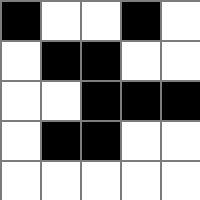[["black", "white", "white", "black", "white"], ["white", "black", "black", "white", "white"], ["white", "white", "black", "black", "black"], ["white", "black", "black", "white", "white"], ["white", "white", "white", "white", "white"]]